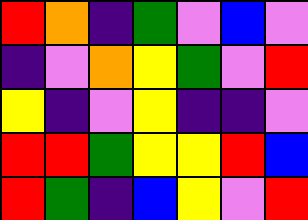[["red", "orange", "indigo", "green", "violet", "blue", "violet"], ["indigo", "violet", "orange", "yellow", "green", "violet", "red"], ["yellow", "indigo", "violet", "yellow", "indigo", "indigo", "violet"], ["red", "red", "green", "yellow", "yellow", "red", "blue"], ["red", "green", "indigo", "blue", "yellow", "violet", "red"]]